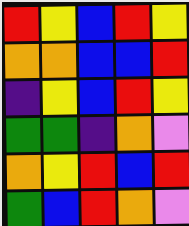[["red", "yellow", "blue", "red", "yellow"], ["orange", "orange", "blue", "blue", "red"], ["indigo", "yellow", "blue", "red", "yellow"], ["green", "green", "indigo", "orange", "violet"], ["orange", "yellow", "red", "blue", "red"], ["green", "blue", "red", "orange", "violet"]]